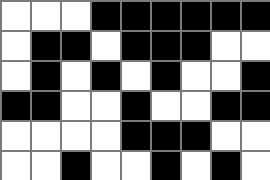[["white", "white", "white", "black", "black", "black", "black", "black", "black"], ["white", "black", "black", "white", "black", "black", "black", "white", "white"], ["white", "black", "white", "black", "white", "black", "white", "white", "black"], ["black", "black", "white", "white", "black", "white", "white", "black", "black"], ["white", "white", "white", "white", "black", "black", "black", "white", "white"], ["white", "white", "black", "white", "white", "black", "white", "black", "white"]]